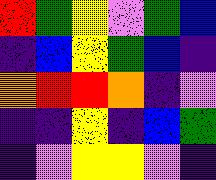[["red", "green", "yellow", "violet", "green", "blue"], ["indigo", "blue", "yellow", "green", "blue", "indigo"], ["orange", "red", "red", "orange", "indigo", "violet"], ["indigo", "indigo", "yellow", "indigo", "blue", "green"], ["indigo", "violet", "yellow", "yellow", "violet", "indigo"]]